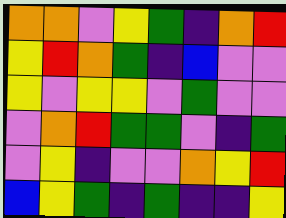[["orange", "orange", "violet", "yellow", "green", "indigo", "orange", "red"], ["yellow", "red", "orange", "green", "indigo", "blue", "violet", "violet"], ["yellow", "violet", "yellow", "yellow", "violet", "green", "violet", "violet"], ["violet", "orange", "red", "green", "green", "violet", "indigo", "green"], ["violet", "yellow", "indigo", "violet", "violet", "orange", "yellow", "red"], ["blue", "yellow", "green", "indigo", "green", "indigo", "indigo", "yellow"]]